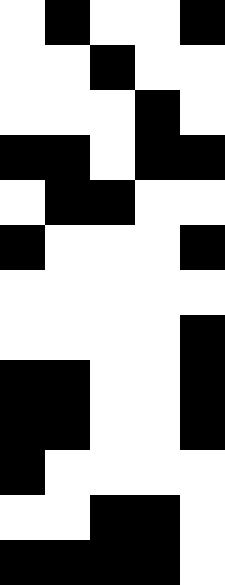[["white", "black", "white", "white", "black"], ["white", "white", "black", "white", "white"], ["white", "white", "white", "black", "white"], ["black", "black", "white", "black", "black"], ["white", "black", "black", "white", "white"], ["black", "white", "white", "white", "black"], ["white", "white", "white", "white", "white"], ["white", "white", "white", "white", "black"], ["black", "black", "white", "white", "black"], ["black", "black", "white", "white", "black"], ["black", "white", "white", "white", "white"], ["white", "white", "black", "black", "white"], ["black", "black", "black", "black", "white"]]